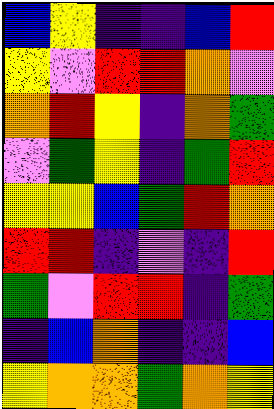[["blue", "yellow", "indigo", "indigo", "blue", "red"], ["yellow", "violet", "red", "red", "orange", "violet"], ["orange", "red", "yellow", "indigo", "orange", "green"], ["violet", "green", "yellow", "indigo", "green", "red"], ["yellow", "yellow", "blue", "green", "red", "orange"], ["red", "red", "indigo", "violet", "indigo", "red"], ["green", "violet", "red", "red", "indigo", "green"], ["indigo", "blue", "orange", "indigo", "indigo", "blue"], ["yellow", "orange", "orange", "green", "orange", "yellow"]]